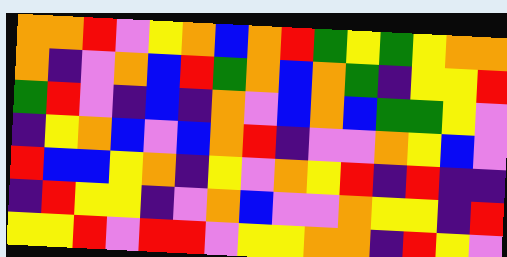[["orange", "orange", "red", "violet", "yellow", "orange", "blue", "orange", "red", "green", "yellow", "green", "yellow", "orange", "orange"], ["orange", "indigo", "violet", "orange", "blue", "red", "green", "orange", "blue", "orange", "green", "indigo", "yellow", "yellow", "red"], ["green", "red", "violet", "indigo", "blue", "indigo", "orange", "violet", "blue", "orange", "blue", "green", "green", "yellow", "violet"], ["indigo", "yellow", "orange", "blue", "violet", "blue", "orange", "red", "indigo", "violet", "violet", "orange", "yellow", "blue", "violet"], ["red", "blue", "blue", "yellow", "orange", "indigo", "yellow", "violet", "orange", "yellow", "red", "indigo", "red", "indigo", "indigo"], ["indigo", "red", "yellow", "yellow", "indigo", "violet", "orange", "blue", "violet", "violet", "orange", "yellow", "yellow", "indigo", "red"], ["yellow", "yellow", "red", "violet", "red", "red", "violet", "yellow", "yellow", "orange", "orange", "indigo", "red", "yellow", "violet"]]